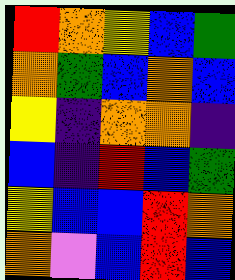[["red", "orange", "yellow", "blue", "green"], ["orange", "green", "blue", "orange", "blue"], ["yellow", "indigo", "orange", "orange", "indigo"], ["blue", "indigo", "red", "blue", "green"], ["yellow", "blue", "blue", "red", "orange"], ["orange", "violet", "blue", "red", "blue"]]